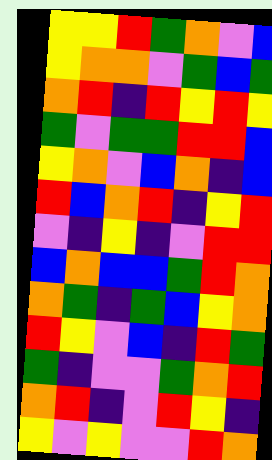[["yellow", "yellow", "red", "green", "orange", "violet", "blue"], ["yellow", "orange", "orange", "violet", "green", "blue", "green"], ["orange", "red", "indigo", "red", "yellow", "red", "yellow"], ["green", "violet", "green", "green", "red", "red", "blue"], ["yellow", "orange", "violet", "blue", "orange", "indigo", "blue"], ["red", "blue", "orange", "red", "indigo", "yellow", "red"], ["violet", "indigo", "yellow", "indigo", "violet", "red", "red"], ["blue", "orange", "blue", "blue", "green", "red", "orange"], ["orange", "green", "indigo", "green", "blue", "yellow", "orange"], ["red", "yellow", "violet", "blue", "indigo", "red", "green"], ["green", "indigo", "violet", "violet", "green", "orange", "red"], ["orange", "red", "indigo", "violet", "red", "yellow", "indigo"], ["yellow", "violet", "yellow", "violet", "violet", "red", "orange"]]